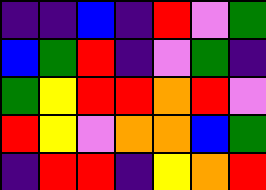[["indigo", "indigo", "blue", "indigo", "red", "violet", "green"], ["blue", "green", "red", "indigo", "violet", "green", "indigo"], ["green", "yellow", "red", "red", "orange", "red", "violet"], ["red", "yellow", "violet", "orange", "orange", "blue", "green"], ["indigo", "red", "red", "indigo", "yellow", "orange", "red"]]